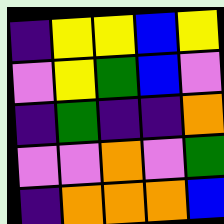[["indigo", "yellow", "yellow", "blue", "yellow"], ["violet", "yellow", "green", "blue", "violet"], ["indigo", "green", "indigo", "indigo", "orange"], ["violet", "violet", "orange", "violet", "green"], ["indigo", "orange", "orange", "orange", "blue"]]